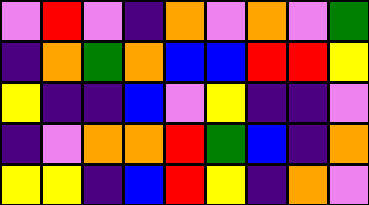[["violet", "red", "violet", "indigo", "orange", "violet", "orange", "violet", "green"], ["indigo", "orange", "green", "orange", "blue", "blue", "red", "red", "yellow"], ["yellow", "indigo", "indigo", "blue", "violet", "yellow", "indigo", "indigo", "violet"], ["indigo", "violet", "orange", "orange", "red", "green", "blue", "indigo", "orange"], ["yellow", "yellow", "indigo", "blue", "red", "yellow", "indigo", "orange", "violet"]]